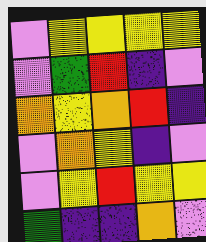[["violet", "yellow", "yellow", "yellow", "yellow"], ["violet", "green", "red", "indigo", "violet"], ["orange", "yellow", "orange", "red", "indigo"], ["violet", "orange", "yellow", "indigo", "violet"], ["violet", "yellow", "red", "yellow", "yellow"], ["green", "indigo", "indigo", "orange", "violet"]]